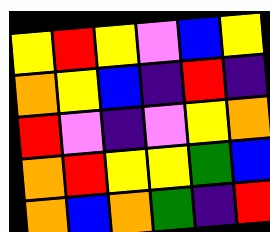[["yellow", "red", "yellow", "violet", "blue", "yellow"], ["orange", "yellow", "blue", "indigo", "red", "indigo"], ["red", "violet", "indigo", "violet", "yellow", "orange"], ["orange", "red", "yellow", "yellow", "green", "blue"], ["orange", "blue", "orange", "green", "indigo", "red"]]